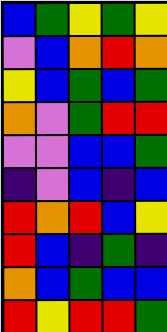[["blue", "green", "yellow", "green", "yellow"], ["violet", "blue", "orange", "red", "orange"], ["yellow", "blue", "green", "blue", "green"], ["orange", "violet", "green", "red", "red"], ["violet", "violet", "blue", "blue", "green"], ["indigo", "violet", "blue", "indigo", "blue"], ["red", "orange", "red", "blue", "yellow"], ["red", "blue", "indigo", "green", "indigo"], ["orange", "blue", "green", "blue", "blue"], ["red", "yellow", "red", "red", "green"]]